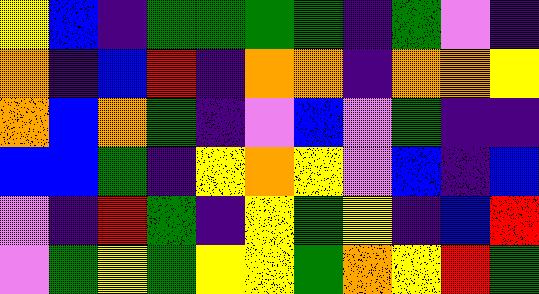[["yellow", "blue", "indigo", "green", "green", "green", "green", "indigo", "green", "violet", "indigo"], ["orange", "indigo", "blue", "red", "indigo", "orange", "orange", "indigo", "orange", "orange", "yellow"], ["orange", "blue", "orange", "green", "indigo", "violet", "blue", "violet", "green", "indigo", "indigo"], ["blue", "blue", "green", "indigo", "yellow", "orange", "yellow", "violet", "blue", "indigo", "blue"], ["violet", "indigo", "red", "green", "indigo", "yellow", "green", "yellow", "indigo", "blue", "red"], ["violet", "green", "yellow", "green", "yellow", "yellow", "green", "orange", "yellow", "red", "green"]]